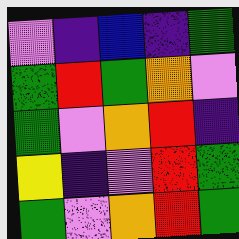[["violet", "indigo", "blue", "indigo", "green"], ["green", "red", "green", "orange", "violet"], ["green", "violet", "orange", "red", "indigo"], ["yellow", "indigo", "violet", "red", "green"], ["green", "violet", "orange", "red", "green"]]